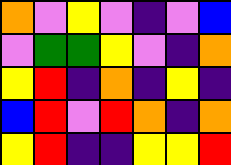[["orange", "violet", "yellow", "violet", "indigo", "violet", "blue"], ["violet", "green", "green", "yellow", "violet", "indigo", "orange"], ["yellow", "red", "indigo", "orange", "indigo", "yellow", "indigo"], ["blue", "red", "violet", "red", "orange", "indigo", "orange"], ["yellow", "red", "indigo", "indigo", "yellow", "yellow", "red"]]